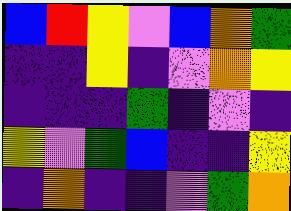[["blue", "red", "yellow", "violet", "blue", "orange", "green"], ["indigo", "indigo", "yellow", "indigo", "violet", "orange", "yellow"], ["indigo", "indigo", "indigo", "green", "indigo", "violet", "indigo"], ["yellow", "violet", "green", "blue", "indigo", "indigo", "yellow"], ["indigo", "orange", "indigo", "indigo", "violet", "green", "orange"]]